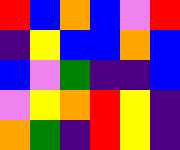[["red", "blue", "orange", "blue", "violet", "red"], ["indigo", "yellow", "blue", "blue", "orange", "blue"], ["blue", "violet", "green", "indigo", "indigo", "blue"], ["violet", "yellow", "orange", "red", "yellow", "indigo"], ["orange", "green", "indigo", "red", "yellow", "indigo"]]